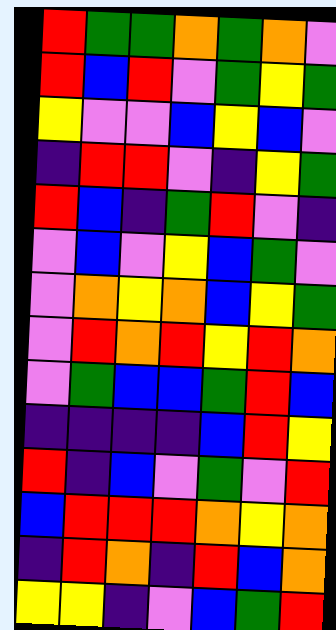[["red", "green", "green", "orange", "green", "orange", "violet"], ["red", "blue", "red", "violet", "green", "yellow", "green"], ["yellow", "violet", "violet", "blue", "yellow", "blue", "violet"], ["indigo", "red", "red", "violet", "indigo", "yellow", "green"], ["red", "blue", "indigo", "green", "red", "violet", "indigo"], ["violet", "blue", "violet", "yellow", "blue", "green", "violet"], ["violet", "orange", "yellow", "orange", "blue", "yellow", "green"], ["violet", "red", "orange", "red", "yellow", "red", "orange"], ["violet", "green", "blue", "blue", "green", "red", "blue"], ["indigo", "indigo", "indigo", "indigo", "blue", "red", "yellow"], ["red", "indigo", "blue", "violet", "green", "violet", "red"], ["blue", "red", "red", "red", "orange", "yellow", "orange"], ["indigo", "red", "orange", "indigo", "red", "blue", "orange"], ["yellow", "yellow", "indigo", "violet", "blue", "green", "red"]]